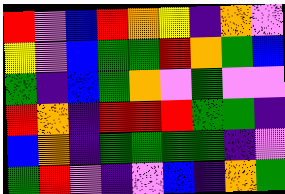[["red", "violet", "blue", "red", "orange", "yellow", "indigo", "orange", "violet"], ["yellow", "violet", "blue", "green", "green", "red", "orange", "green", "blue"], ["green", "indigo", "blue", "green", "orange", "violet", "green", "violet", "violet"], ["red", "orange", "indigo", "red", "red", "red", "green", "green", "indigo"], ["blue", "orange", "indigo", "green", "green", "green", "green", "indigo", "violet"], ["green", "red", "violet", "indigo", "violet", "blue", "indigo", "orange", "green"]]